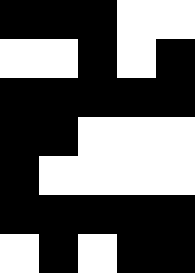[["black", "black", "black", "white", "white"], ["white", "white", "black", "white", "black"], ["black", "black", "black", "black", "black"], ["black", "black", "white", "white", "white"], ["black", "white", "white", "white", "white"], ["black", "black", "black", "black", "black"], ["white", "black", "white", "black", "black"]]